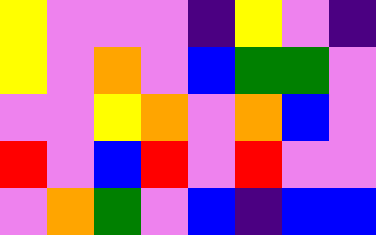[["yellow", "violet", "violet", "violet", "indigo", "yellow", "violet", "indigo"], ["yellow", "violet", "orange", "violet", "blue", "green", "green", "violet"], ["violet", "violet", "yellow", "orange", "violet", "orange", "blue", "violet"], ["red", "violet", "blue", "red", "violet", "red", "violet", "violet"], ["violet", "orange", "green", "violet", "blue", "indigo", "blue", "blue"]]